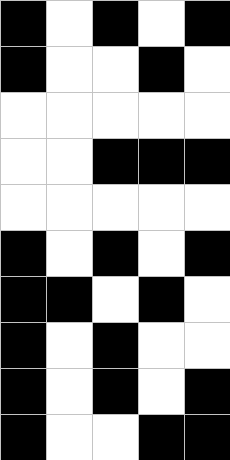[["black", "white", "black", "white", "black"], ["black", "white", "white", "black", "white"], ["white", "white", "white", "white", "white"], ["white", "white", "black", "black", "black"], ["white", "white", "white", "white", "white"], ["black", "white", "black", "white", "black"], ["black", "black", "white", "black", "white"], ["black", "white", "black", "white", "white"], ["black", "white", "black", "white", "black"], ["black", "white", "white", "black", "black"]]